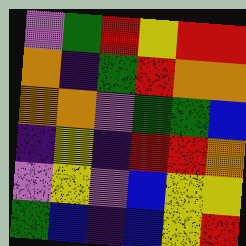[["violet", "green", "red", "yellow", "red", "red"], ["orange", "indigo", "green", "red", "orange", "orange"], ["orange", "orange", "violet", "green", "green", "blue"], ["indigo", "yellow", "indigo", "red", "red", "orange"], ["violet", "yellow", "violet", "blue", "yellow", "yellow"], ["green", "blue", "indigo", "blue", "yellow", "red"]]